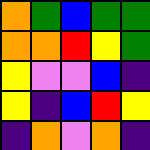[["orange", "green", "blue", "green", "green"], ["orange", "orange", "red", "yellow", "green"], ["yellow", "violet", "violet", "blue", "indigo"], ["yellow", "indigo", "blue", "red", "yellow"], ["indigo", "orange", "violet", "orange", "indigo"]]